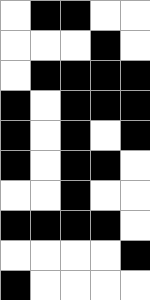[["white", "black", "black", "white", "white"], ["white", "white", "white", "black", "white"], ["white", "black", "black", "black", "black"], ["black", "white", "black", "black", "black"], ["black", "white", "black", "white", "black"], ["black", "white", "black", "black", "white"], ["white", "white", "black", "white", "white"], ["black", "black", "black", "black", "white"], ["white", "white", "white", "white", "black"], ["black", "white", "white", "white", "white"]]